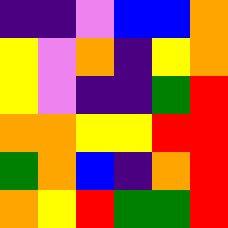[["indigo", "indigo", "violet", "blue", "blue", "orange"], ["yellow", "violet", "orange", "indigo", "yellow", "orange"], ["yellow", "violet", "indigo", "indigo", "green", "red"], ["orange", "orange", "yellow", "yellow", "red", "red"], ["green", "orange", "blue", "indigo", "orange", "red"], ["orange", "yellow", "red", "green", "green", "red"]]